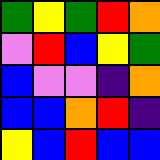[["green", "yellow", "green", "red", "orange"], ["violet", "red", "blue", "yellow", "green"], ["blue", "violet", "violet", "indigo", "orange"], ["blue", "blue", "orange", "red", "indigo"], ["yellow", "blue", "red", "blue", "blue"]]